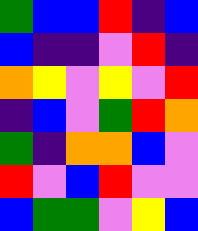[["green", "blue", "blue", "red", "indigo", "blue"], ["blue", "indigo", "indigo", "violet", "red", "indigo"], ["orange", "yellow", "violet", "yellow", "violet", "red"], ["indigo", "blue", "violet", "green", "red", "orange"], ["green", "indigo", "orange", "orange", "blue", "violet"], ["red", "violet", "blue", "red", "violet", "violet"], ["blue", "green", "green", "violet", "yellow", "blue"]]